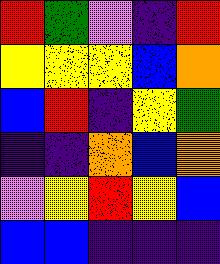[["red", "green", "violet", "indigo", "red"], ["yellow", "yellow", "yellow", "blue", "orange"], ["blue", "red", "indigo", "yellow", "green"], ["indigo", "indigo", "orange", "blue", "orange"], ["violet", "yellow", "red", "yellow", "blue"], ["blue", "blue", "indigo", "indigo", "indigo"]]